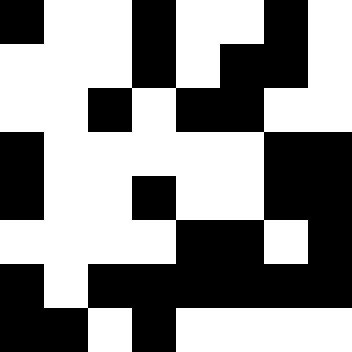[["black", "white", "white", "black", "white", "white", "black", "white"], ["white", "white", "white", "black", "white", "black", "black", "white"], ["white", "white", "black", "white", "black", "black", "white", "white"], ["black", "white", "white", "white", "white", "white", "black", "black"], ["black", "white", "white", "black", "white", "white", "black", "black"], ["white", "white", "white", "white", "black", "black", "white", "black"], ["black", "white", "black", "black", "black", "black", "black", "black"], ["black", "black", "white", "black", "white", "white", "white", "white"]]